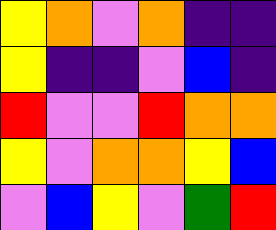[["yellow", "orange", "violet", "orange", "indigo", "indigo"], ["yellow", "indigo", "indigo", "violet", "blue", "indigo"], ["red", "violet", "violet", "red", "orange", "orange"], ["yellow", "violet", "orange", "orange", "yellow", "blue"], ["violet", "blue", "yellow", "violet", "green", "red"]]